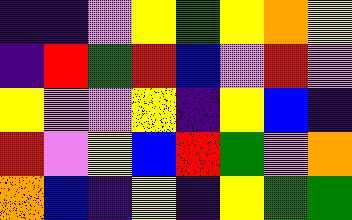[["indigo", "indigo", "violet", "yellow", "green", "yellow", "orange", "yellow"], ["indigo", "red", "green", "red", "blue", "violet", "red", "violet"], ["yellow", "violet", "violet", "yellow", "indigo", "yellow", "blue", "indigo"], ["red", "violet", "yellow", "blue", "red", "green", "violet", "orange"], ["orange", "blue", "indigo", "yellow", "indigo", "yellow", "green", "green"]]